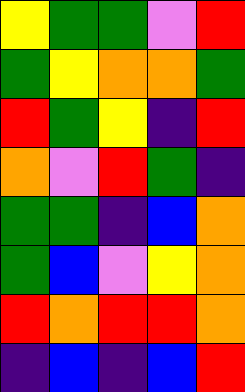[["yellow", "green", "green", "violet", "red"], ["green", "yellow", "orange", "orange", "green"], ["red", "green", "yellow", "indigo", "red"], ["orange", "violet", "red", "green", "indigo"], ["green", "green", "indigo", "blue", "orange"], ["green", "blue", "violet", "yellow", "orange"], ["red", "orange", "red", "red", "orange"], ["indigo", "blue", "indigo", "blue", "red"]]